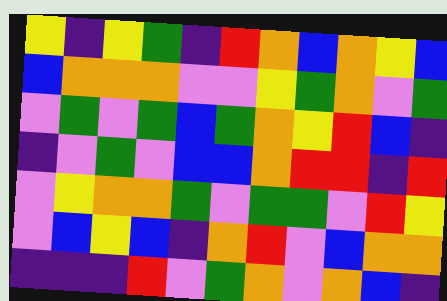[["yellow", "indigo", "yellow", "green", "indigo", "red", "orange", "blue", "orange", "yellow", "blue"], ["blue", "orange", "orange", "orange", "violet", "violet", "yellow", "green", "orange", "violet", "green"], ["violet", "green", "violet", "green", "blue", "green", "orange", "yellow", "red", "blue", "indigo"], ["indigo", "violet", "green", "violet", "blue", "blue", "orange", "red", "red", "indigo", "red"], ["violet", "yellow", "orange", "orange", "green", "violet", "green", "green", "violet", "red", "yellow"], ["violet", "blue", "yellow", "blue", "indigo", "orange", "red", "violet", "blue", "orange", "orange"], ["indigo", "indigo", "indigo", "red", "violet", "green", "orange", "violet", "orange", "blue", "indigo"]]